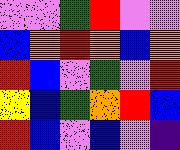[["violet", "violet", "green", "red", "violet", "violet"], ["blue", "orange", "red", "orange", "blue", "orange"], ["red", "blue", "violet", "green", "violet", "red"], ["yellow", "blue", "green", "orange", "red", "blue"], ["red", "blue", "violet", "blue", "violet", "indigo"]]